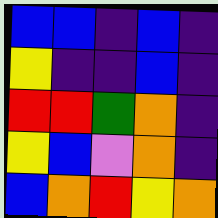[["blue", "blue", "indigo", "blue", "indigo"], ["yellow", "indigo", "indigo", "blue", "indigo"], ["red", "red", "green", "orange", "indigo"], ["yellow", "blue", "violet", "orange", "indigo"], ["blue", "orange", "red", "yellow", "orange"]]